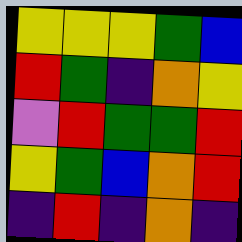[["yellow", "yellow", "yellow", "green", "blue"], ["red", "green", "indigo", "orange", "yellow"], ["violet", "red", "green", "green", "red"], ["yellow", "green", "blue", "orange", "red"], ["indigo", "red", "indigo", "orange", "indigo"]]